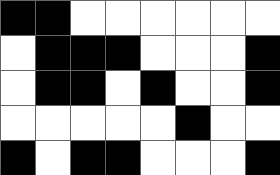[["black", "black", "white", "white", "white", "white", "white", "white"], ["white", "black", "black", "black", "white", "white", "white", "black"], ["white", "black", "black", "white", "black", "white", "white", "black"], ["white", "white", "white", "white", "white", "black", "white", "white"], ["black", "white", "black", "black", "white", "white", "white", "black"]]